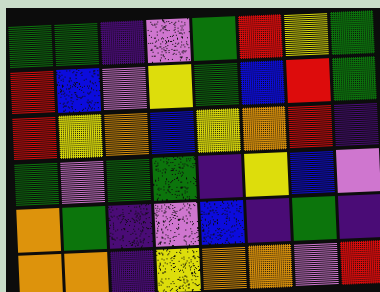[["green", "green", "indigo", "violet", "green", "red", "yellow", "green"], ["red", "blue", "violet", "yellow", "green", "blue", "red", "green"], ["red", "yellow", "orange", "blue", "yellow", "orange", "red", "indigo"], ["green", "violet", "green", "green", "indigo", "yellow", "blue", "violet"], ["orange", "green", "indigo", "violet", "blue", "indigo", "green", "indigo"], ["orange", "orange", "indigo", "yellow", "orange", "orange", "violet", "red"]]